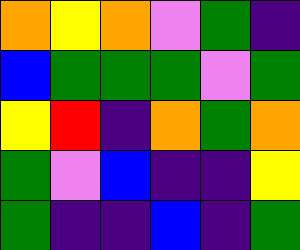[["orange", "yellow", "orange", "violet", "green", "indigo"], ["blue", "green", "green", "green", "violet", "green"], ["yellow", "red", "indigo", "orange", "green", "orange"], ["green", "violet", "blue", "indigo", "indigo", "yellow"], ["green", "indigo", "indigo", "blue", "indigo", "green"]]